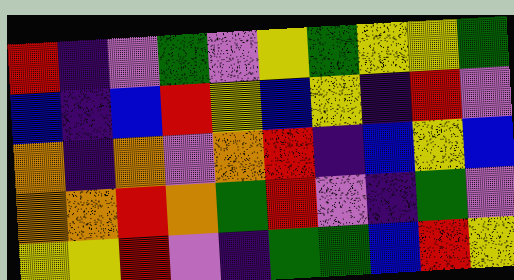[["red", "indigo", "violet", "green", "violet", "yellow", "green", "yellow", "yellow", "green"], ["blue", "indigo", "blue", "red", "yellow", "blue", "yellow", "indigo", "red", "violet"], ["orange", "indigo", "orange", "violet", "orange", "red", "indigo", "blue", "yellow", "blue"], ["orange", "orange", "red", "orange", "green", "red", "violet", "indigo", "green", "violet"], ["yellow", "yellow", "red", "violet", "indigo", "green", "green", "blue", "red", "yellow"]]